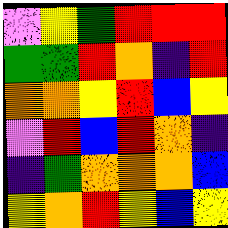[["violet", "yellow", "green", "red", "red", "red"], ["green", "green", "red", "orange", "indigo", "red"], ["orange", "orange", "yellow", "red", "blue", "yellow"], ["violet", "red", "blue", "red", "orange", "indigo"], ["indigo", "green", "orange", "orange", "orange", "blue"], ["yellow", "orange", "red", "yellow", "blue", "yellow"]]